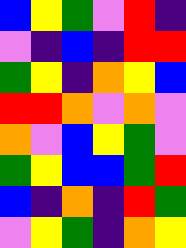[["blue", "yellow", "green", "violet", "red", "indigo"], ["violet", "indigo", "blue", "indigo", "red", "red"], ["green", "yellow", "indigo", "orange", "yellow", "blue"], ["red", "red", "orange", "violet", "orange", "violet"], ["orange", "violet", "blue", "yellow", "green", "violet"], ["green", "yellow", "blue", "blue", "green", "red"], ["blue", "indigo", "orange", "indigo", "red", "green"], ["violet", "yellow", "green", "indigo", "orange", "yellow"]]